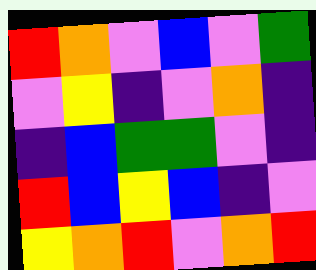[["red", "orange", "violet", "blue", "violet", "green"], ["violet", "yellow", "indigo", "violet", "orange", "indigo"], ["indigo", "blue", "green", "green", "violet", "indigo"], ["red", "blue", "yellow", "blue", "indigo", "violet"], ["yellow", "orange", "red", "violet", "orange", "red"]]